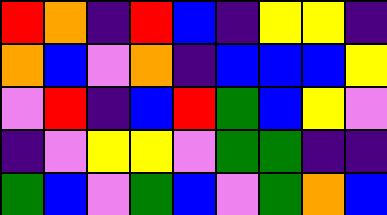[["red", "orange", "indigo", "red", "blue", "indigo", "yellow", "yellow", "indigo"], ["orange", "blue", "violet", "orange", "indigo", "blue", "blue", "blue", "yellow"], ["violet", "red", "indigo", "blue", "red", "green", "blue", "yellow", "violet"], ["indigo", "violet", "yellow", "yellow", "violet", "green", "green", "indigo", "indigo"], ["green", "blue", "violet", "green", "blue", "violet", "green", "orange", "blue"]]